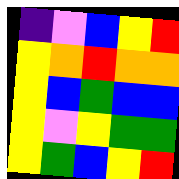[["indigo", "violet", "blue", "yellow", "red"], ["yellow", "orange", "red", "orange", "orange"], ["yellow", "blue", "green", "blue", "blue"], ["yellow", "violet", "yellow", "green", "green"], ["yellow", "green", "blue", "yellow", "red"]]